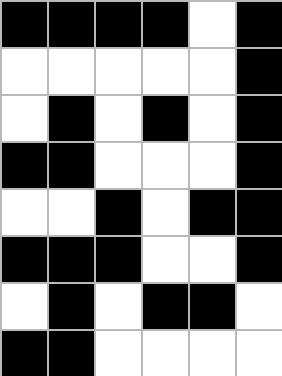[["black", "black", "black", "black", "white", "black"], ["white", "white", "white", "white", "white", "black"], ["white", "black", "white", "black", "white", "black"], ["black", "black", "white", "white", "white", "black"], ["white", "white", "black", "white", "black", "black"], ["black", "black", "black", "white", "white", "black"], ["white", "black", "white", "black", "black", "white"], ["black", "black", "white", "white", "white", "white"]]